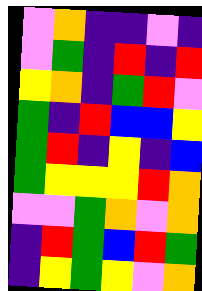[["violet", "orange", "indigo", "indigo", "violet", "indigo"], ["violet", "green", "indigo", "red", "indigo", "red"], ["yellow", "orange", "indigo", "green", "red", "violet"], ["green", "indigo", "red", "blue", "blue", "yellow"], ["green", "red", "indigo", "yellow", "indigo", "blue"], ["green", "yellow", "yellow", "yellow", "red", "orange"], ["violet", "violet", "green", "orange", "violet", "orange"], ["indigo", "red", "green", "blue", "red", "green"], ["indigo", "yellow", "green", "yellow", "violet", "orange"]]